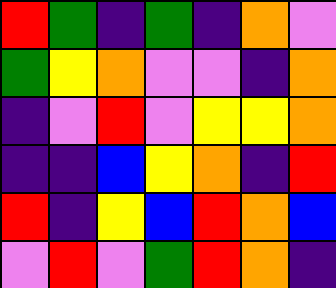[["red", "green", "indigo", "green", "indigo", "orange", "violet"], ["green", "yellow", "orange", "violet", "violet", "indigo", "orange"], ["indigo", "violet", "red", "violet", "yellow", "yellow", "orange"], ["indigo", "indigo", "blue", "yellow", "orange", "indigo", "red"], ["red", "indigo", "yellow", "blue", "red", "orange", "blue"], ["violet", "red", "violet", "green", "red", "orange", "indigo"]]